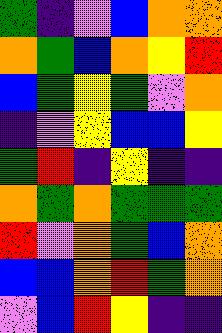[["green", "indigo", "violet", "blue", "orange", "orange"], ["orange", "green", "blue", "orange", "yellow", "red"], ["blue", "green", "yellow", "green", "violet", "orange"], ["indigo", "violet", "yellow", "blue", "blue", "yellow"], ["green", "red", "indigo", "yellow", "indigo", "indigo"], ["orange", "green", "orange", "green", "green", "green"], ["red", "violet", "orange", "green", "blue", "orange"], ["blue", "blue", "orange", "red", "green", "orange"], ["violet", "blue", "red", "yellow", "indigo", "indigo"]]